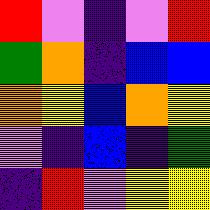[["red", "violet", "indigo", "violet", "red"], ["green", "orange", "indigo", "blue", "blue"], ["orange", "yellow", "blue", "orange", "yellow"], ["violet", "indigo", "blue", "indigo", "green"], ["indigo", "red", "violet", "yellow", "yellow"]]